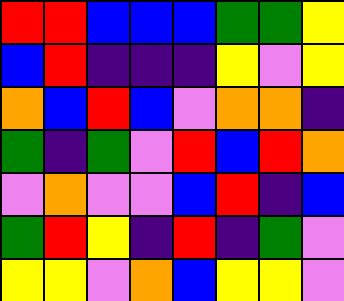[["red", "red", "blue", "blue", "blue", "green", "green", "yellow"], ["blue", "red", "indigo", "indigo", "indigo", "yellow", "violet", "yellow"], ["orange", "blue", "red", "blue", "violet", "orange", "orange", "indigo"], ["green", "indigo", "green", "violet", "red", "blue", "red", "orange"], ["violet", "orange", "violet", "violet", "blue", "red", "indigo", "blue"], ["green", "red", "yellow", "indigo", "red", "indigo", "green", "violet"], ["yellow", "yellow", "violet", "orange", "blue", "yellow", "yellow", "violet"]]